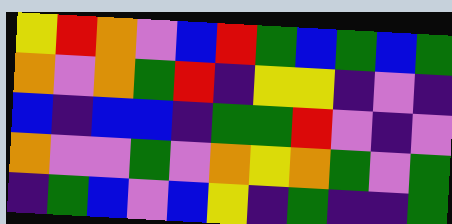[["yellow", "red", "orange", "violet", "blue", "red", "green", "blue", "green", "blue", "green"], ["orange", "violet", "orange", "green", "red", "indigo", "yellow", "yellow", "indigo", "violet", "indigo"], ["blue", "indigo", "blue", "blue", "indigo", "green", "green", "red", "violet", "indigo", "violet"], ["orange", "violet", "violet", "green", "violet", "orange", "yellow", "orange", "green", "violet", "green"], ["indigo", "green", "blue", "violet", "blue", "yellow", "indigo", "green", "indigo", "indigo", "green"]]